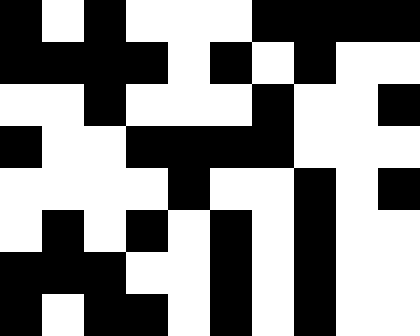[["black", "white", "black", "white", "white", "white", "black", "black", "black", "black"], ["black", "black", "black", "black", "white", "black", "white", "black", "white", "white"], ["white", "white", "black", "white", "white", "white", "black", "white", "white", "black"], ["black", "white", "white", "black", "black", "black", "black", "white", "white", "white"], ["white", "white", "white", "white", "black", "white", "white", "black", "white", "black"], ["white", "black", "white", "black", "white", "black", "white", "black", "white", "white"], ["black", "black", "black", "white", "white", "black", "white", "black", "white", "white"], ["black", "white", "black", "black", "white", "black", "white", "black", "white", "white"]]